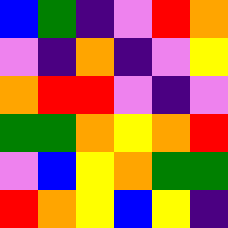[["blue", "green", "indigo", "violet", "red", "orange"], ["violet", "indigo", "orange", "indigo", "violet", "yellow"], ["orange", "red", "red", "violet", "indigo", "violet"], ["green", "green", "orange", "yellow", "orange", "red"], ["violet", "blue", "yellow", "orange", "green", "green"], ["red", "orange", "yellow", "blue", "yellow", "indigo"]]